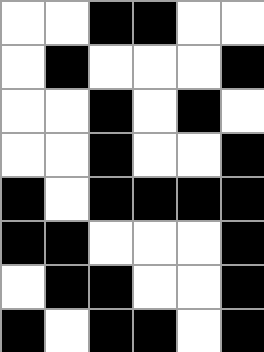[["white", "white", "black", "black", "white", "white"], ["white", "black", "white", "white", "white", "black"], ["white", "white", "black", "white", "black", "white"], ["white", "white", "black", "white", "white", "black"], ["black", "white", "black", "black", "black", "black"], ["black", "black", "white", "white", "white", "black"], ["white", "black", "black", "white", "white", "black"], ["black", "white", "black", "black", "white", "black"]]